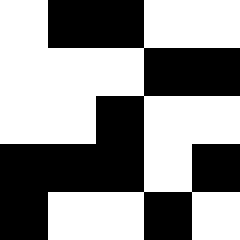[["white", "black", "black", "white", "white"], ["white", "white", "white", "black", "black"], ["white", "white", "black", "white", "white"], ["black", "black", "black", "white", "black"], ["black", "white", "white", "black", "white"]]